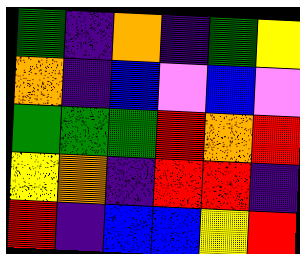[["green", "indigo", "orange", "indigo", "green", "yellow"], ["orange", "indigo", "blue", "violet", "blue", "violet"], ["green", "green", "green", "red", "orange", "red"], ["yellow", "orange", "indigo", "red", "red", "indigo"], ["red", "indigo", "blue", "blue", "yellow", "red"]]